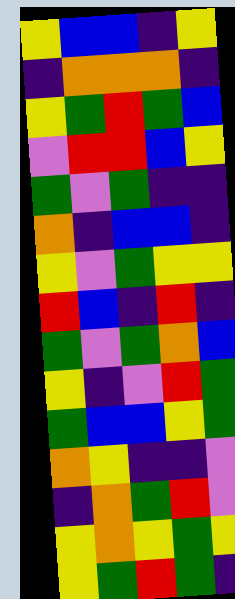[["yellow", "blue", "blue", "indigo", "yellow"], ["indigo", "orange", "orange", "orange", "indigo"], ["yellow", "green", "red", "green", "blue"], ["violet", "red", "red", "blue", "yellow"], ["green", "violet", "green", "indigo", "indigo"], ["orange", "indigo", "blue", "blue", "indigo"], ["yellow", "violet", "green", "yellow", "yellow"], ["red", "blue", "indigo", "red", "indigo"], ["green", "violet", "green", "orange", "blue"], ["yellow", "indigo", "violet", "red", "green"], ["green", "blue", "blue", "yellow", "green"], ["orange", "yellow", "indigo", "indigo", "violet"], ["indigo", "orange", "green", "red", "violet"], ["yellow", "orange", "yellow", "green", "yellow"], ["yellow", "green", "red", "green", "indigo"]]